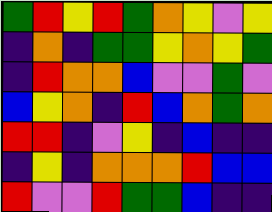[["green", "red", "yellow", "red", "green", "orange", "yellow", "violet", "yellow"], ["indigo", "orange", "indigo", "green", "green", "yellow", "orange", "yellow", "green"], ["indigo", "red", "orange", "orange", "blue", "violet", "violet", "green", "violet"], ["blue", "yellow", "orange", "indigo", "red", "blue", "orange", "green", "orange"], ["red", "red", "indigo", "violet", "yellow", "indigo", "blue", "indigo", "indigo"], ["indigo", "yellow", "indigo", "orange", "orange", "orange", "red", "blue", "blue"], ["red", "violet", "violet", "red", "green", "green", "blue", "indigo", "indigo"]]